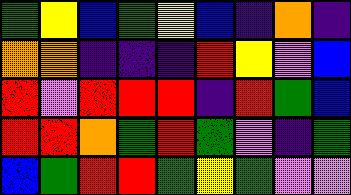[["green", "yellow", "blue", "green", "yellow", "blue", "indigo", "orange", "indigo"], ["orange", "orange", "indigo", "indigo", "indigo", "red", "yellow", "violet", "blue"], ["red", "violet", "red", "red", "red", "indigo", "red", "green", "blue"], ["red", "red", "orange", "green", "red", "green", "violet", "indigo", "green"], ["blue", "green", "red", "red", "green", "yellow", "green", "violet", "violet"]]